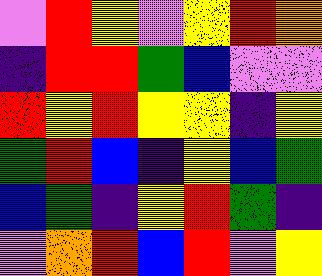[["violet", "red", "yellow", "violet", "yellow", "red", "orange"], ["indigo", "red", "red", "green", "blue", "violet", "violet"], ["red", "yellow", "red", "yellow", "yellow", "indigo", "yellow"], ["green", "red", "blue", "indigo", "yellow", "blue", "green"], ["blue", "green", "indigo", "yellow", "red", "green", "indigo"], ["violet", "orange", "red", "blue", "red", "violet", "yellow"]]